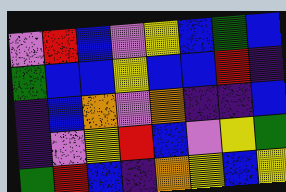[["violet", "red", "blue", "violet", "yellow", "blue", "green", "blue"], ["green", "blue", "blue", "yellow", "blue", "blue", "red", "indigo"], ["indigo", "blue", "orange", "violet", "orange", "indigo", "indigo", "blue"], ["indigo", "violet", "yellow", "red", "blue", "violet", "yellow", "green"], ["green", "red", "blue", "indigo", "orange", "yellow", "blue", "yellow"]]